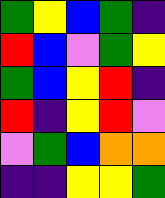[["green", "yellow", "blue", "green", "indigo"], ["red", "blue", "violet", "green", "yellow"], ["green", "blue", "yellow", "red", "indigo"], ["red", "indigo", "yellow", "red", "violet"], ["violet", "green", "blue", "orange", "orange"], ["indigo", "indigo", "yellow", "yellow", "green"]]